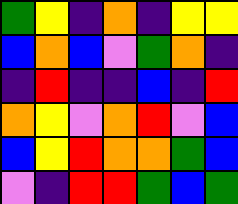[["green", "yellow", "indigo", "orange", "indigo", "yellow", "yellow"], ["blue", "orange", "blue", "violet", "green", "orange", "indigo"], ["indigo", "red", "indigo", "indigo", "blue", "indigo", "red"], ["orange", "yellow", "violet", "orange", "red", "violet", "blue"], ["blue", "yellow", "red", "orange", "orange", "green", "blue"], ["violet", "indigo", "red", "red", "green", "blue", "green"]]